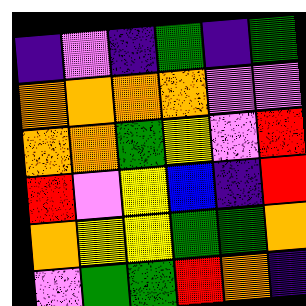[["indigo", "violet", "indigo", "green", "indigo", "green"], ["orange", "orange", "orange", "orange", "violet", "violet"], ["orange", "orange", "green", "yellow", "violet", "red"], ["red", "violet", "yellow", "blue", "indigo", "red"], ["orange", "yellow", "yellow", "green", "green", "orange"], ["violet", "green", "green", "red", "orange", "indigo"]]